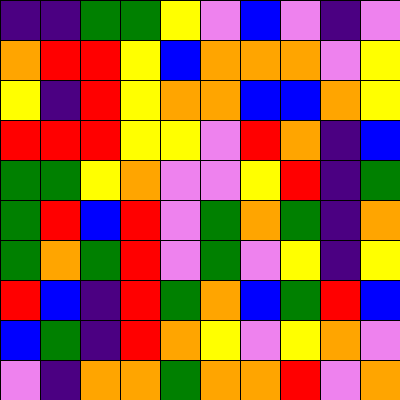[["indigo", "indigo", "green", "green", "yellow", "violet", "blue", "violet", "indigo", "violet"], ["orange", "red", "red", "yellow", "blue", "orange", "orange", "orange", "violet", "yellow"], ["yellow", "indigo", "red", "yellow", "orange", "orange", "blue", "blue", "orange", "yellow"], ["red", "red", "red", "yellow", "yellow", "violet", "red", "orange", "indigo", "blue"], ["green", "green", "yellow", "orange", "violet", "violet", "yellow", "red", "indigo", "green"], ["green", "red", "blue", "red", "violet", "green", "orange", "green", "indigo", "orange"], ["green", "orange", "green", "red", "violet", "green", "violet", "yellow", "indigo", "yellow"], ["red", "blue", "indigo", "red", "green", "orange", "blue", "green", "red", "blue"], ["blue", "green", "indigo", "red", "orange", "yellow", "violet", "yellow", "orange", "violet"], ["violet", "indigo", "orange", "orange", "green", "orange", "orange", "red", "violet", "orange"]]